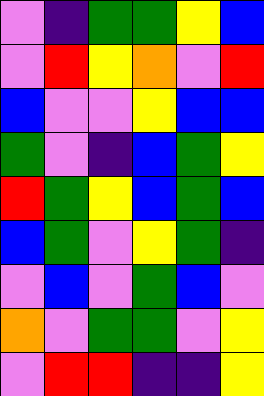[["violet", "indigo", "green", "green", "yellow", "blue"], ["violet", "red", "yellow", "orange", "violet", "red"], ["blue", "violet", "violet", "yellow", "blue", "blue"], ["green", "violet", "indigo", "blue", "green", "yellow"], ["red", "green", "yellow", "blue", "green", "blue"], ["blue", "green", "violet", "yellow", "green", "indigo"], ["violet", "blue", "violet", "green", "blue", "violet"], ["orange", "violet", "green", "green", "violet", "yellow"], ["violet", "red", "red", "indigo", "indigo", "yellow"]]